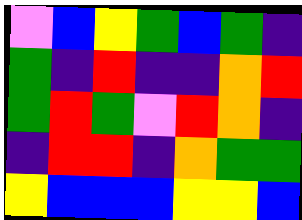[["violet", "blue", "yellow", "green", "blue", "green", "indigo"], ["green", "indigo", "red", "indigo", "indigo", "orange", "red"], ["green", "red", "green", "violet", "red", "orange", "indigo"], ["indigo", "red", "red", "indigo", "orange", "green", "green"], ["yellow", "blue", "blue", "blue", "yellow", "yellow", "blue"]]